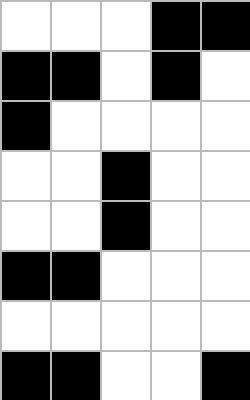[["white", "white", "white", "black", "black"], ["black", "black", "white", "black", "white"], ["black", "white", "white", "white", "white"], ["white", "white", "black", "white", "white"], ["white", "white", "black", "white", "white"], ["black", "black", "white", "white", "white"], ["white", "white", "white", "white", "white"], ["black", "black", "white", "white", "black"]]